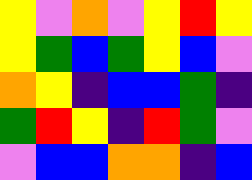[["yellow", "violet", "orange", "violet", "yellow", "red", "yellow"], ["yellow", "green", "blue", "green", "yellow", "blue", "violet"], ["orange", "yellow", "indigo", "blue", "blue", "green", "indigo"], ["green", "red", "yellow", "indigo", "red", "green", "violet"], ["violet", "blue", "blue", "orange", "orange", "indigo", "blue"]]